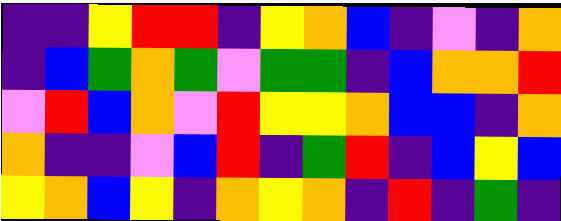[["indigo", "indigo", "yellow", "red", "red", "indigo", "yellow", "orange", "blue", "indigo", "violet", "indigo", "orange"], ["indigo", "blue", "green", "orange", "green", "violet", "green", "green", "indigo", "blue", "orange", "orange", "red"], ["violet", "red", "blue", "orange", "violet", "red", "yellow", "yellow", "orange", "blue", "blue", "indigo", "orange"], ["orange", "indigo", "indigo", "violet", "blue", "red", "indigo", "green", "red", "indigo", "blue", "yellow", "blue"], ["yellow", "orange", "blue", "yellow", "indigo", "orange", "yellow", "orange", "indigo", "red", "indigo", "green", "indigo"]]